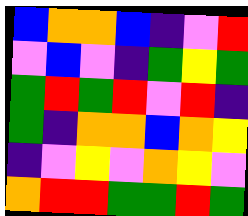[["blue", "orange", "orange", "blue", "indigo", "violet", "red"], ["violet", "blue", "violet", "indigo", "green", "yellow", "green"], ["green", "red", "green", "red", "violet", "red", "indigo"], ["green", "indigo", "orange", "orange", "blue", "orange", "yellow"], ["indigo", "violet", "yellow", "violet", "orange", "yellow", "violet"], ["orange", "red", "red", "green", "green", "red", "green"]]